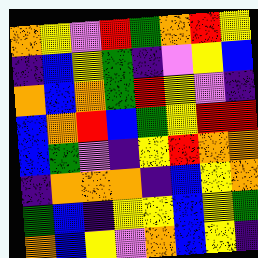[["orange", "yellow", "violet", "red", "green", "orange", "red", "yellow"], ["indigo", "blue", "yellow", "green", "indigo", "violet", "yellow", "blue"], ["orange", "blue", "orange", "green", "red", "yellow", "violet", "indigo"], ["blue", "orange", "red", "blue", "green", "yellow", "red", "red"], ["blue", "green", "violet", "indigo", "yellow", "red", "orange", "orange"], ["indigo", "orange", "orange", "orange", "indigo", "blue", "yellow", "orange"], ["green", "blue", "indigo", "yellow", "yellow", "blue", "yellow", "green"], ["orange", "blue", "yellow", "violet", "orange", "blue", "yellow", "indigo"]]